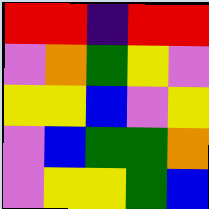[["red", "red", "indigo", "red", "red"], ["violet", "orange", "green", "yellow", "violet"], ["yellow", "yellow", "blue", "violet", "yellow"], ["violet", "blue", "green", "green", "orange"], ["violet", "yellow", "yellow", "green", "blue"]]